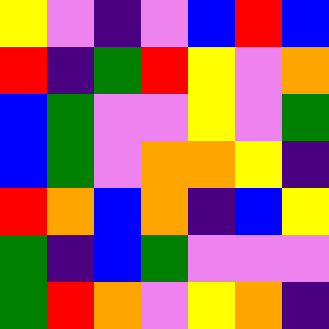[["yellow", "violet", "indigo", "violet", "blue", "red", "blue"], ["red", "indigo", "green", "red", "yellow", "violet", "orange"], ["blue", "green", "violet", "violet", "yellow", "violet", "green"], ["blue", "green", "violet", "orange", "orange", "yellow", "indigo"], ["red", "orange", "blue", "orange", "indigo", "blue", "yellow"], ["green", "indigo", "blue", "green", "violet", "violet", "violet"], ["green", "red", "orange", "violet", "yellow", "orange", "indigo"]]